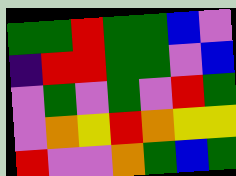[["green", "green", "red", "green", "green", "blue", "violet"], ["indigo", "red", "red", "green", "green", "violet", "blue"], ["violet", "green", "violet", "green", "violet", "red", "green"], ["violet", "orange", "yellow", "red", "orange", "yellow", "yellow"], ["red", "violet", "violet", "orange", "green", "blue", "green"]]